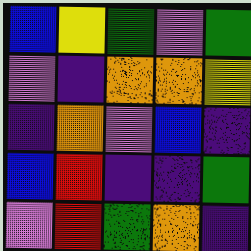[["blue", "yellow", "green", "violet", "green"], ["violet", "indigo", "orange", "orange", "yellow"], ["indigo", "orange", "violet", "blue", "indigo"], ["blue", "red", "indigo", "indigo", "green"], ["violet", "red", "green", "orange", "indigo"]]